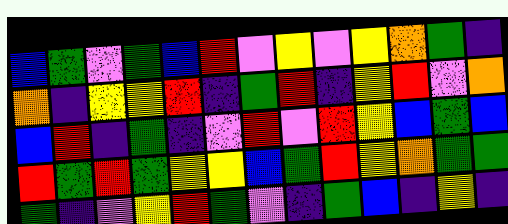[["blue", "green", "violet", "green", "blue", "red", "violet", "yellow", "violet", "yellow", "orange", "green", "indigo"], ["orange", "indigo", "yellow", "yellow", "red", "indigo", "green", "red", "indigo", "yellow", "red", "violet", "orange"], ["blue", "red", "indigo", "green", "indigo", "violet", "red", "violet", "red", "yellow", "blue", "green", "blue"], ["red", "green", "red", "green", "yellow", "yellow", "blue", "green", "red", "yellow", "orange", "green", "green"], ["green", "indigo", "violet", "yellow", "red", "green", "violet", "indigo", "green", "blue", "indigo", "yellow", "indigo"]]